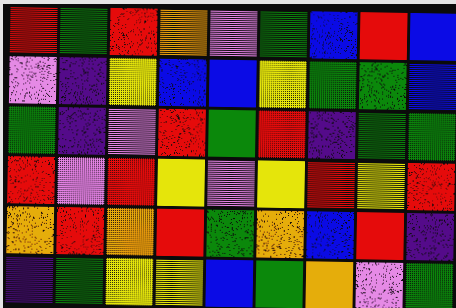[["red", "green", "red", "orange", "violet", "green", "blue", "red", "blue"], ["violet", "indigo", "yellow", "blue", "blue", "yellow", "green", "green", "blue"], ["green", "indigo", "violet", "red", "green", "red", "indigo", "green", "green"], ["red", "violet", "red", "yellow", "violet", "yellow", "red", "yellow", "red"], ["orange", "red", "orange", "red", "green", "orange", "blue", "red", "indigo"], ["indigo", "green", "yellow", "yellow", "blue", "green", "orange", "violet", "green"]]